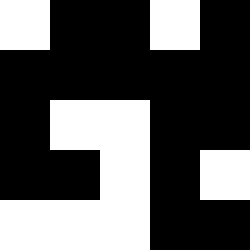[["white", "black", "black", "white", "black"], ["black", "black", "black", "black", "black"], ["black", "white", "white", "black", "black"], ["black", "black", "white", "black", "white"], ["white", "white", "white", "black", "black"]]